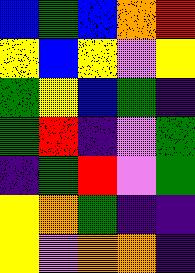[["blue", "green", "blue", "orange", "red"], ["yellow", "blue", "yellow", "violet", "yellow"], ["green", "yellow", "blue", "green", "indigo"], ["green", "red", "indigo", "violet", "green"], ["indigo", "green", "red", "violet", "green"], ["yellow", "orange", "green", "indigo", "indigo"], ["yellow", "violet", "orange", "orange", "indigo"]]